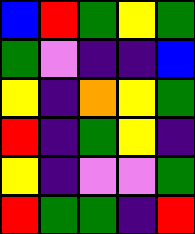[["blue", "red", "green", "yellow", "green"], ["green", "violet", "indigo", "indigo", "blue"], ["yellow", "indigo", "orange", "yellow", "green"], ["red", "indigo", "green", "yellow", "indigo"], ["yellow", "indigo", "violet", "violet", "green"], ["red", "green", "green", "indigo", "red"]]